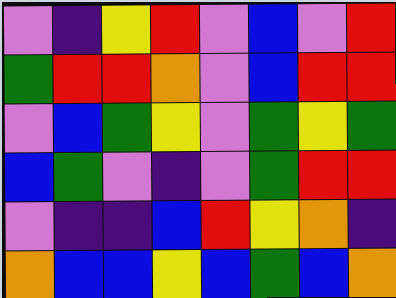[["violet", "indigo", "yellow", "red", "violet", "blue", "violet", "red"], ["green", "red", "red", "orange", "violet", "blue", "red", "red"], ["violet", "blue", "green", "yellow", "violet", "green", "yellow", "green"], ["blue", "green", "violet", "indigo", "violet", "green", "red", "red"], ["violet", "indigo", "indigo", "blue", "red", "yellow", "orange", "indigo"], ["orange", "blue", "blue", "yellow", "blue", "green", "blue", "orange"]]